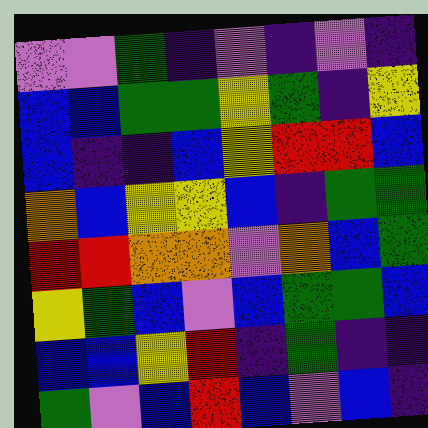[["violet", "violet", "green", "indigo", "violet", "indigo", "violet", "indigo"], ["blue", "blue", "green", "green", "yellow", "green", "indigo", "yellow"], ["blue", "indigo", "indigo", "blue", "yellow", "red", "red", "blue"], ["orange", "blue", "yellow", "yellow", "blue", "indigo", "green", "green"], ["red", "red", "orange", "orange", "violet", "orange", "blue", "green"], ["yellow", "green", "blue", "violet", "blue", "green", "green", "blue"], ["blue", "blue", "yellow", "red", "indigo", "green", "indigo", "indigo"], ["green", "violet", "blue", "red", "blue", "violet", "blue", "indigo"]]